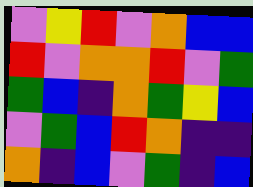[["violet", "yellow", "red", "violet", "orange", "blue", "blue"], ["red", "violet", "orange", "orange", "red", "violet", "green"], ["green", "blue", "indigo", "orange", "green", "yellow", "blue"], ["violet", "green", "blue", "red", "orange", "indigo", "indigo"], ["orange", "indigo", "blue", "violet", "green", "indigo", "blue"]]